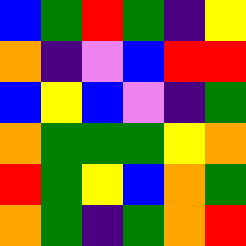[["blue", "green", "red", "green", "indigo", "yellow"], ["orange", "indigo", "violet", "blue", "red", "red"], ["blue", "yellow", "blue", "violet", "indigo", "green"], ["orange", "green", "green", "green", "yellow", "orange"], ["red", "green", "yellow", "blue", "orange", "green"], ["orange", "green", "indigo", "green", "orange", "red"]]